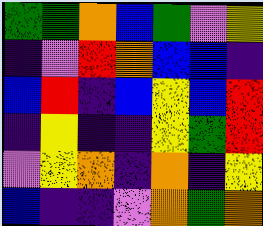[["green", "green", "orange", "blue", "green", "violet", "yellow"], ["indigo", "violet", "red", "orange", "blue", "blue", "indigo"], ["blue", "red", "indigo", "blue", "yellow", "blue", "red"], ["indigo", "yellow", "indigo", "indigo", "yellow", "green", "red"], ["violet", "yellow", "orange", "indigo", "orange", "indigo", "yellow"], ["blue", "indigo", "indigo", "violet", "orange", "green", "orange"]]